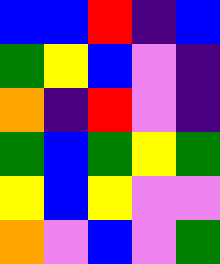[["blue", "blue", "red", "indigo", "blue"], ["green", "yellow", "blue", "violet", "indigo"], ["orange", "indigo", "red", "violet", "indigo"], ["green", "blue", "green", "yellow", "green"], ["yellow", "blue", "yellow", "violet", "violet"], ["orange", "violet", "blue", "violet", "green"]]